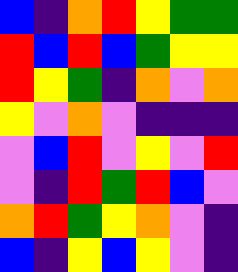[["blue", "indigo", "orange", "red", "yellow", "green", "green"], ["red", "blue", "red", "blue", "green", "yellow", "yellow"], ["red", "yellow", "green", "indigo", "orange", "violet", "orange"], ["yellow", "violet", "orange", "violet", "indigo", "indigo", "indigo"], ["violet", "blue", "red", "violet", "yellow", "violet", "red"], ["violet", "indigo", "red", "green", "red", "blue", "violet"], ["orange", "red", "green", "yellow", "orange", "violet", "indigo"], ["blue", "indigo", "yellow", "blue", "yellow", "violet", "indigo"]]